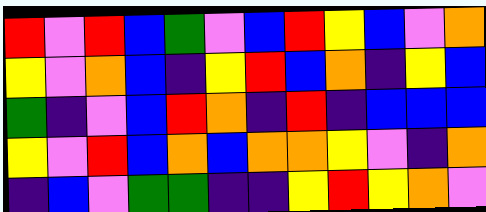[["red", "violet", "red", "blue", "green", "violet", "blue", "red", "yellow", "blue", "violet", "orange"], ["yellow", "violet", "orange", "blue", "indigo", "yellow", "red", "blue", "orange", "indigo", "yellow", "blue"], ["green", "indigo", "violet", "blue", "red", "orange", "indigo", "red", "indigo", "blue", "blue", "blue"], ["yellow", "violet", "red", "blue", "orange", "blue", "orange", "orange", "yellow", "violet", "indigo", "orange"], ["indigo", "blue", "violet", "green", "green", "indigo", "indigo", "yellow", "red", "yellow", "orange", "violet"]]